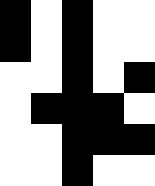[["black", "white", "black", "white", "white"], ["black", "white", "black", "white", "white"], ["white", "white", "black", "white", "black"], ["white", "black", "black", "black", "white"], ["white", "white", "black", "black", "black"], ["white", "white", "black", "white", "white"]]